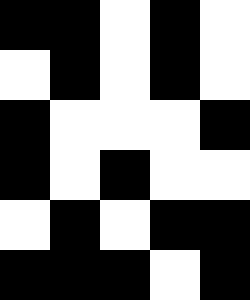[["black", "black", "white", "black", "white"], ["white", "black", "white", "black", "white"], ["black", "white", "white", "white", "black"], ["black", "white", "black", "white", "white"], ["white", "black", "white", "black", "black"], ["black", "black", "black", "white", "black"]]